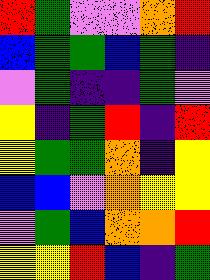[["red", "green", "violet", "violet", "orange", "red"], ["blue", "green", "green", "blue", "green", "indigo"], ["violet", "green", "indigo", "indigo", "green", "violet"], ["yellow", "indigo", "green", "red", "indigo", "red"], ["yellow", "green", "green", "orange", "indigo", "yellow"], ["blue", "blue", "violet", "orange", "yellow", "yellow"], ["violet", "green", "blue", "orange", "orange", "red"], ["yellow", "yellow", "red", "blue", "indigo", "green"]]